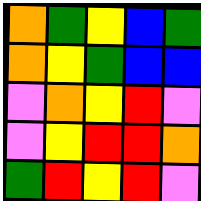[["orange", "green", "yellow", "blue", "green"], ["orange", "yellow", "green", "blue", "blue"], ["violet", "orange", "yellow", "red", "violet"], ["violet", "yellow", "red", "red", "orange"], ["green", "red", "yellow", "red", "violet"]]